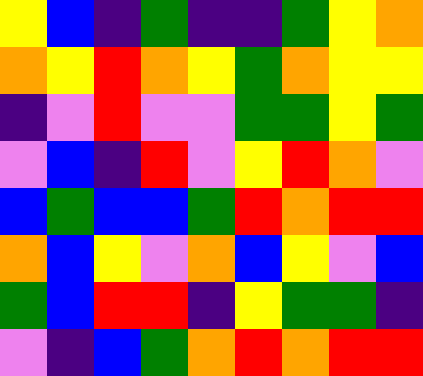[["yellow", "blue", "indigo", "green", "indigo", "indigo", "green", "yellow", "orange"], ["orange", "yellow", "red", "orange", "yellow", "green", "orange", "yellow", "yellow"], ["indigo", "violet", "red", "violet", "violet", "green", "green", "yellow", "green"], ["violet", "blue", "indigo", "red", "violet", "yellow", "red", "orange", "violet"], ["blue", "green", "blue", "blue", "green", "red", "orange", "red", "red"], ["orange", "blue", "yellow", "violet", "orange", "blue", "yellow", "violet", "blue"], ["green", "blue", "red", "red", "indigo", "yellow", "green", "green", "indigo"], ["violet", "indigo", "blue", "green", "orange", "red", "orange", "red", "red"]]